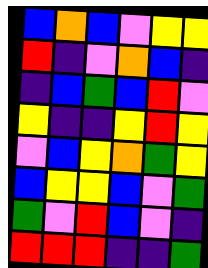[["blue", "orange", "blue", "violet", "yellow", "yellow"], ["red", "indigo", "violet", "orange", "blue", "indigo"], ["indigo", "blue", "green", "blue", "red", "violet"], ["yellow", "indigo", "indigo", "yellow", "red", "yellow"], ["violet", "blue", "yellow", "orange", "green", "yellow"], ["blue", "yellow", "yellow", "blue", "violet", "green"], ["green", "violet", "red", "blue", "violet", "indigo"], ["red", "red", "red", "indigo", "indigo", "green"]]